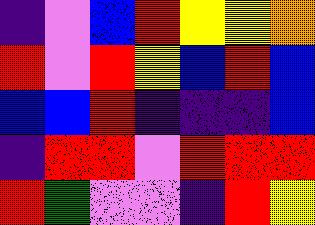[["indigo", "violet", "blue", "red", "yellow", "yellow", "orange"], ["red", "violet", "red", "yellow", "blue", "red", "blue"], ["blue", "blue", "red", "indigo", "indigo", "indigo", "blue"], ["indigo", "red", "red", "violet", "red", "red", "red"], ["red", "green", "violet", "violet", "indigo", "red", "yellow"]]